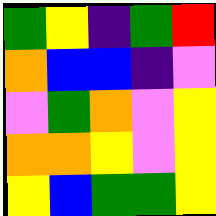[["green", "yellow", "indigo", "green", "red"], ["orange", "blue", "blue", "indigo", "violet"], ["violet", "green", "orange", "violet", "yellow"], ["orange", "orange", "yellow", "violet", "yellow"], ["yellow", "blue", "green", "green", "yellow"]]